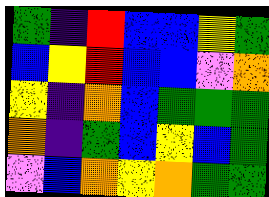[["green", "indigo", "red", "blue", "blue", "yellow", "green"], ["blue", "yellow", "red", "blue", "blue", "violet", "orange"], ["yellow", "indigo", "orange", "blue", "green", "green", "green"], ["orange", "indigo", "green", "blue", "yellow", "blue", "green"], ["violet", "blue", "orange", "yellow", "orange", "green", "green"]]